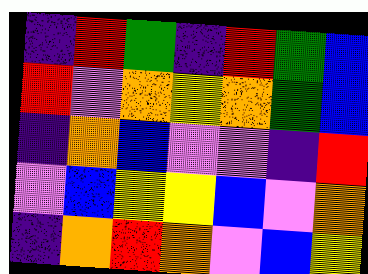[["indigo", "red", "green", "indigo", "red", "green", "blue"], ["red", "violet", "orange", "yellow", "orange", "green", "blue"], ["indigo", "orange", "blue", "violet", "violet", "indigo", "red"], ["violet", "blue", "yellow", "yellow", "blue", "violet", "orange"], ["indigo", "orange", "red", "orange", "violet", "blue", "yellow"]]